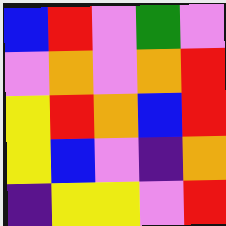[["blue", "red", "violet", "green", "violet"], ["violet", "orange", "violet", "orange", "red"], ["yellow", "red", "orange", "blue", "red"], ["yellow", "blue", "violet", "indigo", "orange"], ["indigo", "yellow", "yellow", "violet", "red"]]